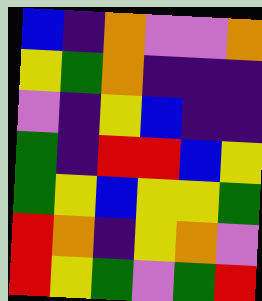[["blue", "indigo", "orange", "violet", "violet", "orange"], ["yellow", "green", "orange", "indigo", "indigo", "indigo"], ["violet", "indigo", "yellow", "blue", "indigo", "indigo"], ["green", "indigo", "red", "red", "blue", "yellow"], ["green", "yellow", "blue", "yellow", "yellow", "green"], ["red", "orange", "indigo", "yellow", "orange", "violet"], ["red", "yellow", "green", "violet", "green", "red"]]